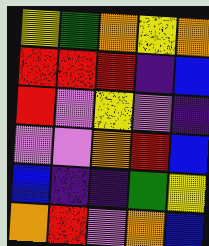[["yellow", "green", "orange", "yellow", "orange"], ["red", "red", "red", "indigo", "blue"], ["red", "violet", "yellow", "violet", "indigo"], ["violet", "violet", "orange", "red", "blue"], ["blue", "indigo", "indigo", "green", "yellow"], ["orange", "red", "violet", "orange", "blue"]]